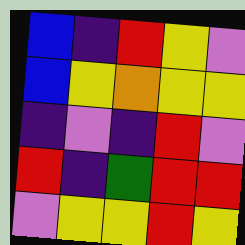[["blue", "indigo", "red", "yellow", "violet"], ["blue", "yellow", "orange", "yellow", "yellow"], ["indigo", "violet", "indigo", "red", "violet"], ["red", "indigo", "green", "red", "red"], ["violet", "yellow", "yellow", "red", "yellow"]]